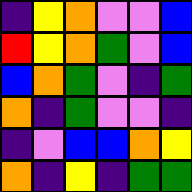[["indigo", "yellow", "orange", "violet", "violet", "blue"], ["red", "yellow", "orange", "green", "violet", "blue"], ["blue", "orange", "green", "violet", "indigo", "green"], ["orange", "indigo", "green", "violet", "violet", "indigo"], ["indigo", "violet", "blue", "blue", "orange", "yellow"], ["orange", "indigo", "yellow", "indigo", "green", "green"]]